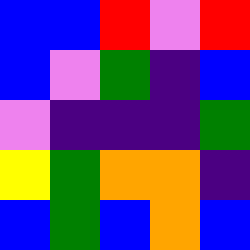[["blue", "blue", "red", "violet", "red"], ["blue", "violet", "green", "indigo", "blue"], ["violet", "indigo", "indigo", "indigo", "green"], ["yellow", "green", "orange", "orange", "indigo"], ["blue", "green", "blue", "orange", "blue"]]